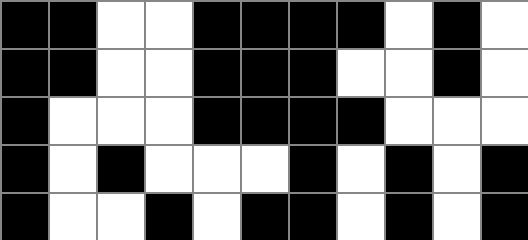[["black", "black", "white", "white", "black", "black", "black", "black", "white", "black", "white"], ["black", "black", "white", "white", "black", "black", "black", "white", "white", "black", "white"], ["black", "white", "white", "white", "black", "black", "black", "black", "white", "white", "white"], ["black", "white", "black", "white", "white", "white", "black", "white", "black", "white", "black"], ["black", "white", "white", "black", "white", "black", "black", "white", "black", "white", "black"]]